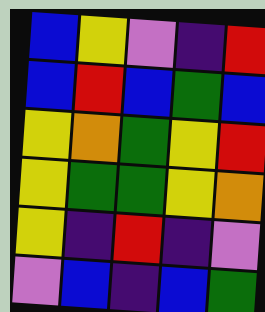[["blue", "yellow", "violet", "indigo", "red"], ["blue", "red", "blue", "green", "blue"], ["yellow", "orange", "green", "yellow", "red"], ["yellow", "green", "green", "yellow", "orange"], ["yellow", "indigo", "red", "indigo", "violet"], ["violet", "blue", "indigo", "blue", "green"]]